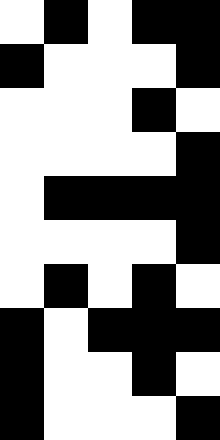[["white", "black", "white", "black", "black"], ["black", "white", "white", "white", "black"], ["white", "white", "white", "black", "white"], ["white", "white", "white", "white", "black"], ["white", "black", "black", "black", "black"], ["white", "white", "white", "white", "black"], ["white", "black", "white", "black", "white"], ["black", "white", "black", "black", "black"], ["black", "white", "white", "black", "white"], ["black", "white", "white", "white", "black"]]